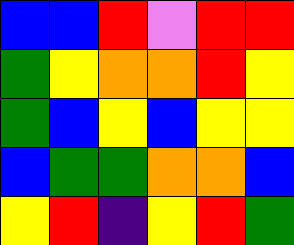[["blue", "blue", "red", "violet", "red", "red"], ["green", "yellow", "orange", "orange", "red", "yellow"], ["green", "blue", "yellow", "blue", "yellow", "yellow"], ["blue", "green", "green", "orange", "orange", "blue"], ["yellow", "red", "indigo", "yellow", "red", "green"]]